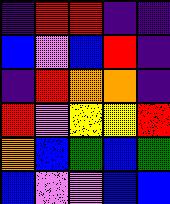[["indigo", "red", "red", "indigo", "indigo"], ["blue", "violet", "blue", "red", "indigo"], ["indigo", "red", "orange", "orange", "indigo"], ["red", "violet", "yellow", "yellow", "red"], ["orange", "blue", "green", "blue", "green"], ["blue", "violet", "violet", "blue", "blue"]]